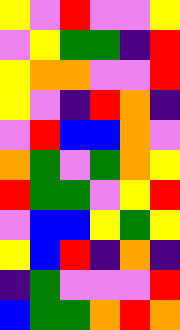[["yellow", "violet", "red", "violet", "violet", "yellow"], ["violet", "yellow", "green", "green", "indigo", "red"], ["yellow", "orange", "orange", "violet", "violet", "red"], ["yellow", "violet", "indigo", "red", "orange", "indigo"], ["violet", "red", "blue", "blue", "orange", "violet"], ["orange", "green", "violet", "green", "orange", "yellow"], ["red", "green", "green", "violet", "yellow", "red"], ["violet", "blue", "blue", "yellow", "green", "yellow"], ["yellow", "blue", "red", "indigo", "orange", "indigo"], ["indigo", "green", "violet", "violet", "violet", "red"], ["blue", "green", "green", "orange", "red", "orange"]]